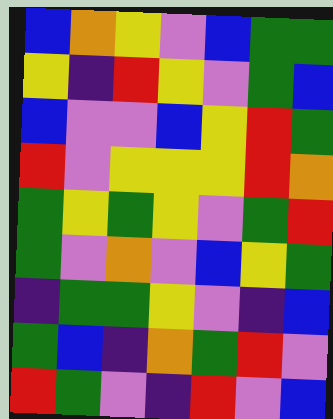[["blue", "orange", "yellow", "violet", "blue", "green", "green"], ["yellow", "indigo", "red", "yellow", "violet", "green", "blue"], ["blue", "violet", "violet", "blue", "yellow", "red", "green"], ["red", "violet", "yellow", "yellow", "yellow", "red", "orange"], ["green", "yellow", "green", "yellow", "violet", "green", "red"], ["green", "violet", "orange", "violet", "blue", "yellow", "green"], ["indigo", "green", "green", "yellow", "violet", "indigo", "blue"], ["green", "blue", "indigo", "orange", "green", "red", "violet"], ["red", "green", "violet", "indigo", "red", "violet", "blue"]]